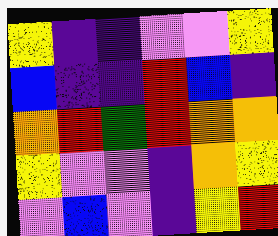[["yellow", "indigo", "indigo", "violet", "violet", "yellow"], ["blue", "indigo", "indigo", "red", "blue", "indigo"], ["orange", "red", "green", "red", "orange", "orange"], ["yellow", "violet", "violet", "indigo", "orange", "yellow"], ["violet", "blue", "violet", "indigo", "yellow", "red"]]